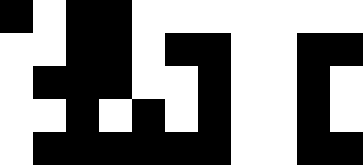[["black", "white", "black", "black", "white", "white", "white", "white", "white", "white", "white"], ["white", "white", "black", "black", "white", "black", "black", "white", "white", "black", "black"], ["white", "black", "black", "black", "white", "white", "black", "white", "white", "black", "white"], ["white", "white", "black", "white", "black", "white", "black", "white", "white", "black", "white"], ["white", "black", "black", "black", "black", "black", "black", "white", "white", "black", "black"]]